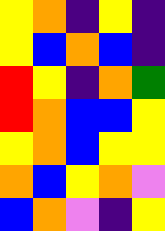[["yellow", "orange", "indigo", "yellow", "indigo"], ["yellow", "blue", "orange", "blue", "indigo"], ["red", "yellow", "indigo", "orange", "green"], ["red", "orange", "blue", "blue", "yellow"], ["yellow", "orange", "blue", "yellow", "yellow"], ["orange", "blue", "yellow", "orange", "violet"], ["blue", "orange", "violet", "indigo", "yellow"]]